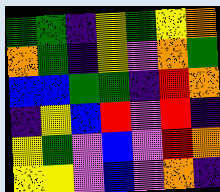[["green", "green", "indigo", "yellow", "green", "yellow", "orange"], ["orange", "green", "indigo", "yellow", "violet", "orange", "green"], ["blue", "blue", "green", "green", "indigo", "red", "orange"], ["indigo", "yellow", "blue", "red", "violet", "red", "indigo"], ["yellow", "green", "violet", "blue", "violet", "red", "orange"], ["yellow", "yellow", "violet", "blue", "violet", "orange", "indigo"]]